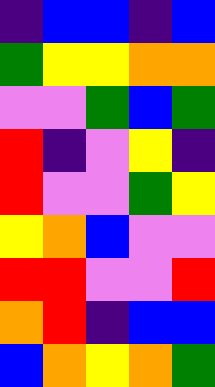[["indigo", "blue", "blue", "indigo", "blue"], ["green", "yellow", "yellow", "orange", "orange"], ["violet", "violet", "green", "blue", "green"], ["red", "indigo", "violet", "yellow", "indigo"], ["red", "violet", "violet", "green", "yellow"], ["yellow", "orange", "blue", "violet", "violet"], ["red", "red", "violet", "violet", "red"], ["orange", "red", "indigo", "blue", "blue"], ["blue", "orange", "yellow", "orange", "green"]]